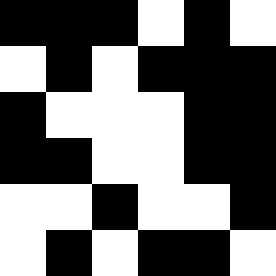[["black", "black", "black", "white", "black", "white"], ["white", "black", "white", "black", "black", "black"], ["black", "white", "white", "white", "black", "black"], ["black", "black", "white", "white", "black", "black"], ["white", "white", "black", "white", "white", "black"], ["white", "black", "white", "black", "black", "white"]]